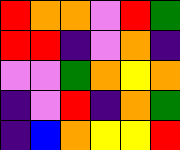[["red", "orange", "orange", "violet", "red", "green"], ["red", "red", "indigo", "violet", "orange", "indigo"], ["violet", "violet", "green", "orange", "yellow", "orange"], ["indigo", "violet", "red", "indigo", "orange", "green"], ["indigo", "blue", "orange", "yellow", "yellow", "red"]]